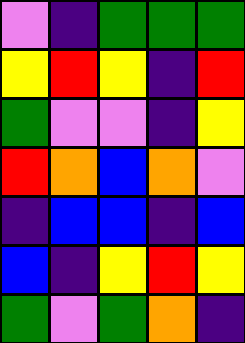[["violet", "indigo", "green", "green", "green"], ["yellow", "red", "yellow", "indigo", "red"], ["green", "violet", "violet", "indigo", "yellow"], ["red", "orange", "blue", "orange", "violet"], ["indigo", "blue", "blue", "indigo", "blue"], ["blue", "indigo", "yellow", "red", "yellow"], ["green", "violet", "green", "orange", "indigo"]]